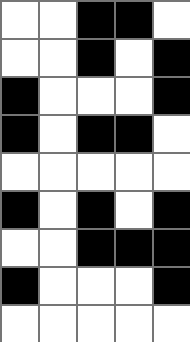[["white", "white", "black", "black", "white"], ["white", "white", "black", "white", "black"], ["black", "white", "white", "white", "black"], ["black", "white", "black", "black", "white"], ["white", "white", "white", "white", "white"], ["black", "white", "black", "white", "black"], ["white", "white", "black", "black", "black"], ["black", "white", "white", "white", "black"], ["white", "white", "white", "white", "white"]]